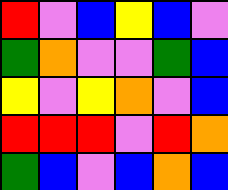[["red", "violet", "blue", "yellow", "blue", "violet"], ["green", "orange", "violet", "violet", "green", "blue"], ["yellow", "violet", "yellow", "orange", "violet", "blue"], ["red", "red", "red", "violet", "red", "orange"], ["green", "blue", "violet", "blue", "orange", "blue"]]